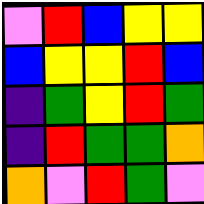[["violet", "red", "blue", "yellow", "yellow"], ["blue", "yellow", "yellow", "red", "blue"], ["indigo", "green", "yellow", "red", "green"], ["indigo", "red", "green", "green", "orange"], ["orange", "violet", "red", "green", "violet"]]